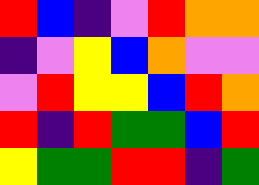[["red", "blue", "indigo", "violet", "red", "orange", "orange"], ["indigo", "violet", "yellow", "blue", "orange", "violet", "violet"], ["violet", "red", "yellow", "yellow", "blue", "red", "orange"], ["red", "indigo", "red", "green", "green", "blue", "red"], ["yellow", "green", "green", "red", "red", "indigo", "green"]]